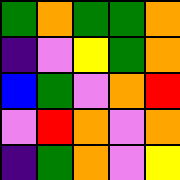[["green", "orange", "green", "green", "orange"], ["indigo", "violet", "yellow", "green", "orange"], ["blue", "green", "violet", "orange", "red"], ["violet", "red", "orange", "violet", "orange"], ["indigo", "green", "orange", "violet", "yellow"]]